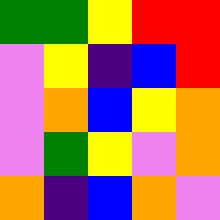[["green", "green", "yellow", "red", "red"], ["violet", "yellow", "indigo", "blue", "red"], ["violet", "orange", "blue", "yellow", "orange"], ["violet", "green", "yellow", "violet", "orange"], ["orange", "indigo", "blue", "orange", "violet"]]